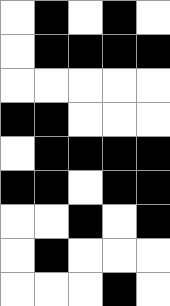[["white", "black", "white", "black", "white"], ["white", "black", "black", "black", "black"], ["white", "white", "white", "white", "white"], ["black", "black", "white", "white", "white"], ["white", "black", "black", "black", "black"], ["black", "black", "white", "black", "black"], ["white", "white", "black", "white", "black"], ["white", "black", "white", "white", "white"], ["white", "white", "white", "black", "white"]]